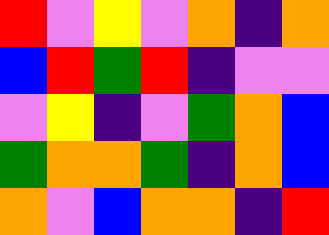[["red", "violet", "yellow", "violet", "orange", "indigo", "orange"], ["blue", "red", "green", "red", "indigo", "violet", "violet"], ["violet", "yellow", "indigo", "violet", "green", "orange", "blue"], ["green", "orange", "orange", "green", "indigo", "orange", "blue"], ["orange", "violet", "blue", "orange", "orange", "indigo", "red"]]